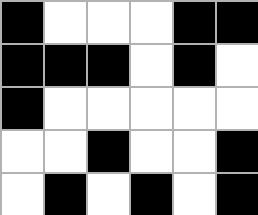[["black", "white", "white", "white", "black", "black"], ["black", "black", "black", "white", "black", "white"], ["black", "white", "white", "white", "white", "white"], ["white", "white", "black", "white", "white", "black"], ["white", "black", "white", "black", "white", "black"]]